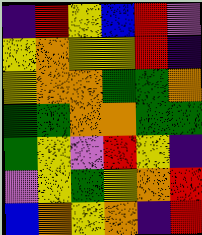[["indigo", "red", "yellow", "blue", "red", "violet"], ["yellow", "orange", "yellow", "yellow", "red", "indigo"], ["yellow", "orange", "orange", "green", "green", "orange"], ["green", "green", "orange", "orange", "green", "green"], ["green", "yellow", "violet", "red", "yellow", "indigo"], ["violet", "yellow", "green", "yellow", "orange", "red"], ["blue", "orange", "yellow", "orange", "indigo", "red"]]